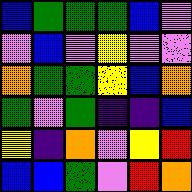[["blue", "green", "green", "green", "blue", "violet"], ["violet", "blue", "violet", "yellow", "violet", "violet"], ["orange", "green", "green", "yellow", "blue", "orange"], ["green", "violet", "green", "indigo", "indigo", "blue"], ["yellow", "indigo", "orange", "violet", "yellow", "red"], ["blue", "blue", "green", "violet", "red", "orange"]]